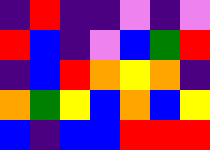[["indigo", "red", "indigo", "indigo", "violet", "indigo", "violet"], ["red", "blue", "indigo", "violet", "blue", "green", "red"], ["indigo", "blue", "red", "orange", "yellow", "orange", "indigo"], ["orange", "green", "yellow", "blue", "orange", "blue", "yellow"], ["blue", "indigo", "blue", "blue", "red", "red", "red"]]